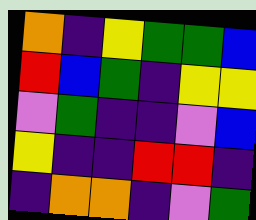[["orange", "indigo", "yellow", "green", "green", "blue"], ["red", "blue", "green", "indigo", "yellow", "yellow"], ["violet", "green", "indigo", "indigo", "violet", "blue"], ["yellow", "indigo", "indigo", "red", "red", "indigo"], ["indigo", "orange", "orange", "indigo", "violet", "green"]]